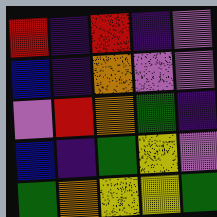[["red", "indigo", "red", "indigo", "violet"], ["blue", "indigo", "orange", "violet", "violet"], ["violet", "red", "orange", "green", "indigo"], ["blue", "indigo", "green", "yellow", "violet"], ["green", "orange", "yellow", "yellow", "green"]]